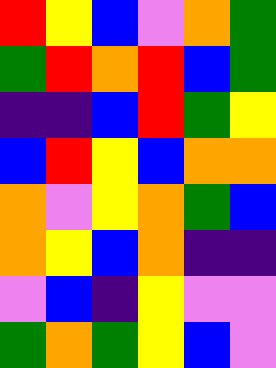[["red", "yellow", "blue", "violet", "orange", "green"], ["green", "red", "orange", "red", "blue", "green"], ["indigo", "indigo", "blue", "red", "green", "yellow"], ["blue", "red", "yellow", "blue", "orange", "orange"], ["orange", "violet", "yellow", "orange", "green", "blue"], ["orange", "yellow", "blue", "orange", "indigo", "indigo"], ["violet", "blue", "indigo", "yellow", "violet", "violet"], ["green", "orange", "green", "yellow", "blue", "violet"]]